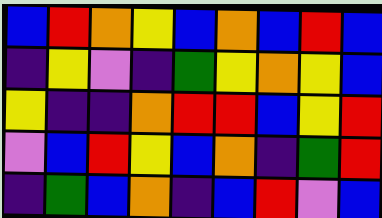[["blue", "red", "orange", "yellow", "blue", "orange", "blue", "red", "blue"], ["indigo", "yellow", "violet", "indigo", "green", "yellow", "orange", "yellow", "blue"], ["yellow", "indigo", "indigo", "orange", "red", "red", "blue", "yellow", "red"], ["violet", "blue", "red", "yellow", "blue", "orange", "indigo", "green", "red"], ["indigo", "green", "blue", "orange", "indigo", "blue", "red", "violet", "blue"]]